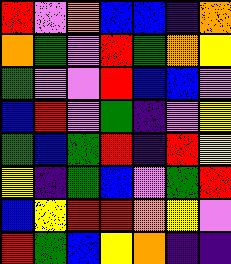[["red", "violet", "orange", "blue", "blue", "indigo", "orange"], ["orange", "green", "violet", "red", "green", "orange", "yellow"], ["green", "violet", "violet", "red", "blue", "blue", "violet"], ["blue", "red", "violet", "green", "indigo", "violet", "yellow"], ["green", "blue", "green", "red", "indigo", "red", "yellow"], ["yellow", "indigo", "green", "blue", "violet", "green", "red"], ["blue", "yellow", "red", "red", "orange", "yellow", "violet"], ["red", "green", "blue", "yellow", "orange", "indigo", "indigo"]]